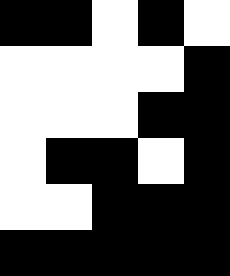[["black", "black", "white", "black", "white"], ["white", "white", "white", "white", "black"], ["white", "white", "white", "black", "black"], ["white", "black", "black", "white", "black"], ["white", "white", "black", "black", "black"], ["black", "black", "black", "black", "black"]]